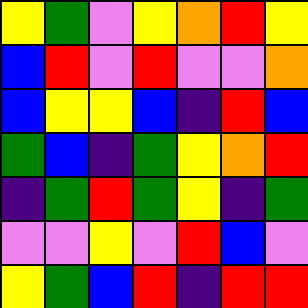[["yellow", "green", "violet", "yellow", "orange", "red", "yellow"], ["blue", "red", "violet", "red", "violet", "violet", "orange"], ["blue", "yellow", "yellow", "blue", "indigo", "red", "blue"], ["green", "blue", "indigo", "green", "yellow", "orange", "red"], ["indigo", "green", "red", "green", "yellow", "indigo", "green"], ["violet", "violet", "yellow", "violet", "red", "blue", "violet"], ["yellow", "green", "blue", "red", "indigo", "red", "red"]]